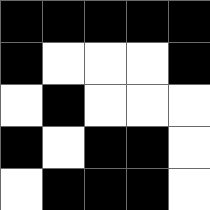[["black", "black", "black", "black", "black"], ["black", "white", "white", "white", "black"], ["white", "black", "white", "white", "white"], ["black", "white", "black", "black", "white"], ["white", "black", "black", "black", "white"]]